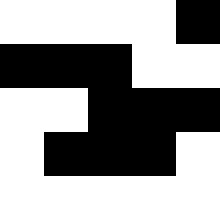[["white", "white", "white", "white", "black"], ["black", "black", "black", "white", "white"], ["white", "white", "black", "black", "black"], ["white", "black", "black", "black", "white"], ["white", "white", "white", "white", "white"]]